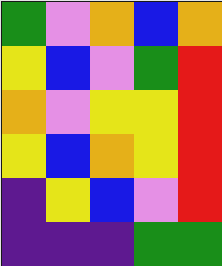[["green", "violet", "orange", "blue", "orange"], ["yellow", "blue", "violet", "green", "red"], ["orange", "violet", "yellow", "yellow", "red"], ["yellow", "blue", "orange", "yellow", "red"], ["indigo", "yellow", "blue", "violet", "red"], ["indigo", "indigo", "indigo", "green", "green"]]